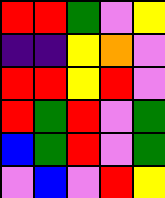[["red", "red", "green", "violet", "yellow"], ["indigo", "indigo", "yellow", "orange", "violet"], ["red", "red", "yellow", "red", "violet"], ["red", "green", "red", "violet", "green"], ["blue", "green", "red", "violet", "green"], ["violet", "blue", "violet", "red", "yellow"]]